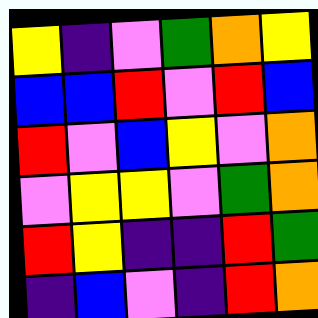[["yellow", "indigo", "violet", "green", "orange", "yellow"], ["blue", "blue", "red", "violet", "red", "blue"], ["red", "violet", "blue", "yellow", "violet", "orange"], ["violet", "yellow", "yellow", "violet", "green", "orange"], ["red", "yellow", "indigo", "indigo", "red", "green"], ["indigo", "blue", "violet", "indigo", "red", "orange"]]